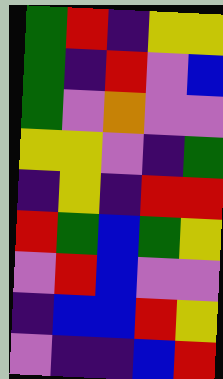[["green", "red", "indigo", "yellow", "yellow"], ["green", "indigo", "red", "violet", "blue"], ["green", "violet", "orange", "violet", "violet"], ["yellow", "yellow", "violet", "indigo", "green"], ["indigo", "yellow", "indigo", "red", "red"], ["red", "green", "blue", "green", "yellow"], ["violet", "red", "blue", "violet", "violet"], ["indigo", "blue", "blue", "red", "yellow"], ["violet", "indigo", "indigo", "blue", "red"]]